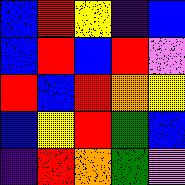[["blue", "red", "yellow", "indigo", "blue"], ["blue", "red", "blue", "red", "violet"], ["red", "blue", "red", "orange", "yellow"], ["blue", "yellow", "red", "green", "blue"], ["indigo", "red", "orange", "green", "violet"]]